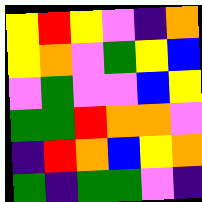[["yellow", "red", "yellow", "violet", "indigo", "orange"], ["yellow", "orange", "violet", "green", "yellow", "blue"], ["violet", "green", "violet", "violet", "blue", "yellow"], ["green", "green", "red", "orange", "orange", "violet"], ["indigo", "red", "orange", "blue", "yellow", "orange"], ["green", "indigo", "green", "green", "violet", "indigo"]]